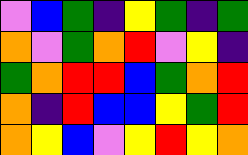[["violet", "blue", "green", "indigo", "yellow", "green", "indigo", "green"], ["orange", "violet", "green", "orange", "red", "violet", "yellow", "indigo"], ["green", "orange", "red", "red", "blue", "green", "orange", "red"], ["orange", "indigo", "red", "blue", "blue", "yellow", "green", "red"], ["orange", "yellow", "blue", "violet", "yellow", "red", "yellow", "orange"]]